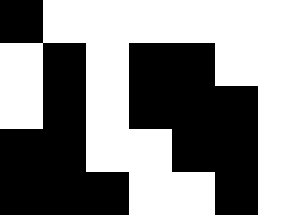[["black", "white", "white", "white", "white", "white", "white"], ["white", "black", "white", "black", "black", "white", "white"], ["white", "black", "white", "black", "black", "black", "white"], ["black", "black", "white", "white", "black", "black", "white"], ["black", "black", "black", "white", "white", "black", "white"]]